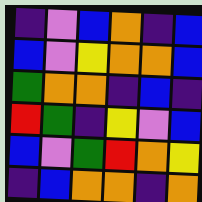[["indigo", "violet", "blue", "orange", "indigo", "blue"], ["blue", "violet", "yellow", "orange", "orange", "blue"], ["green", "orange", "orange", "indigo", "blue", "indigo"], ["red", "green", "indigo", "yellow", "violet", "blue"], ["blue", "violet", "green", "red", "orange", "yellow"], ["indigo", "blue", "orange", "orange", "indigo", "orange"]]